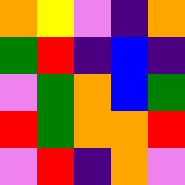[["orange", "yellow", "violet", "indigo", "orange"], ["green", "red", "indigo", "blue", "indigo"], ["violet", "green", "orange", "blue", "green"], ["red", "green", "orange", "orange", "red"], ["violet", "red", "indigo", "orange", "violet"]]